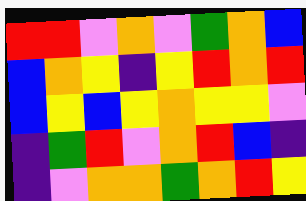[["red", "red", "violet", "orange", "violet", "green", "orange", "blue"], ["blue", "orange", "yellow", "indigo", "yellow", "red", "orange", "red"], ["blue", "yellow", "blue", "yellow", "orange", "yellow", "yellow", "violet"], ["indigo", "green", "red", "violet", "orange", "red", "blue", "indigo"], ["indigo", "violet", "orange", "orange", "green", "orange", "red", "yellow"]]